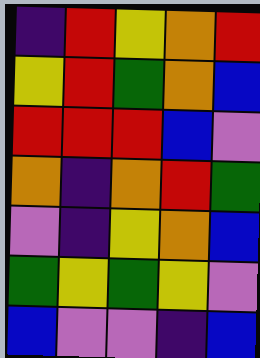[["indigo", "red", "yellow", "orange", "red"], ["yellow", "red", "green", "orange", "blue"], ["red", "red", "red", "blue", "violet"], ["orange", "indigo", "orange", "red", "green"], ["violet", "indigo", "yellow", "orange", "blue"], ["green", "yellow", "green", "yellow", "violet"], ["blue", "violet", "violet", "indigo", "blue"]]